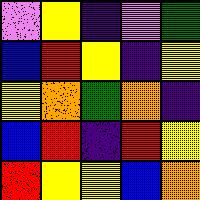[["violet", "yellow", "indigo", "violet", "green"], ["blue", "red", "yellow", "indigo", "yellow"], ["yellow", "orange", "green", "orange", "indigo"], ["blue", "red", "indigo", "red", "yellow"], ["red", "yellow", "yellow", "blue", "orange"]]